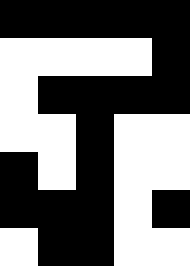[["black", "black", "black", "black", "black"], ["white", "white", "white", "white", "black"], ["white", "black", "black", "black", "black"], ["white", "white", "black", "white", "white"], ["black", "white", "black", "white", "white"], ["black", "black", "black", "white", "black"], ["white", "black", "black", "white", "white"]]